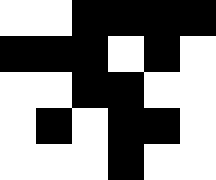[["white", "white", "black", "black", "black", "black"], ["black", "black", "black", "white", "black", "white"], ["white", "white", "black", "black", "white", "white"], ["white", "black", "white", "black", "black", "white"], ["white", "white", "white", "black", "white", "white"]]